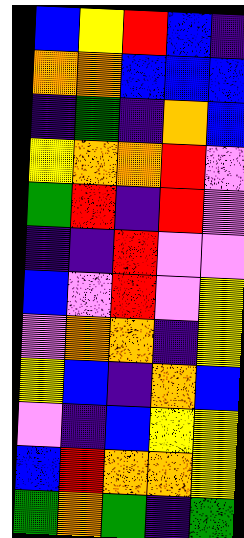[["blue", "yellow", "red", "blue", "indigo"], ["orange", "orange", "blue", "blue", "blue"], ["indigo", "green", "indigo", "orange", "blue"], ["yellow", "orange", "orange", "red", "violet"], ["green", "red", "indigo", "red", "violet"], ["indigo", "indigo", "red", "violet", "violet"], ["blue", "violet", "red", "violet", "yellow"], ["violet", "orange", "orange", "indigo", "yellow"], ["yellow", "blue", "indigo", "orange", "blue"], ["violet", "indigo", "blue", "yellow", "yellow"], ["blue", "red", "orange", "orange", "yellow"], ["green", "orange", "green", "indigo", "green"]]